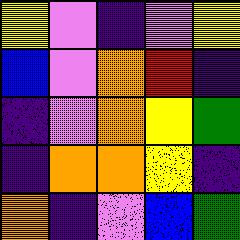[["yellow", "violet", "indigo", "violet", "yellow"], ["blue", "violet", "orange", "red", "indigo"], ["indigo", "violet", "orange", "yellow", "green"], ["indigo", "orange", "orange", "yellow", "indigo"], ["orange", "indigo", "violet", "blue", "green"]]